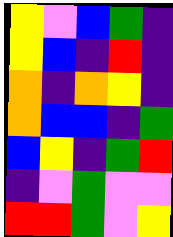[["yellow", "violet", "blue", "green", "indigo"], ["yellow", "blue", "indigo", "red", "indigo"], ["orange", "indigo", "orange", "yellow", "indigo"], ["orange", "blue", "blue", "indigo", "green"], ["blue", "yellow", "indigo", "green", "red"], ["indigo", "violet", "green", "violet", "violet"], ["red", "red", "green", "violet", "yellow"]]